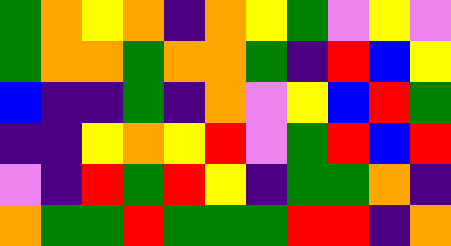[["green", "orange", "yellow", "orange", "indigo", "orange", "yellow", "green", "violet", "yellow", "violet"], ["green", "orange", "orange", "green", "orange", "orange", "green", "indigo", "red", "blue", "yellow"], ["blue", "indigo", "indigo", "green", "indigo", "orange", "violet", "yellow", "blue", "red", "green"], ["indigo", "indigo", "yellow", "orange", "yellow", "red", "violet", "green", "red", "blue", "red"], ["violet", "indigo", "red", "green", "red", "yellow", "indigo", "green", "green", "orange", "indigo"], ["orange", "green", "green", "red", "green", "green", "green", "red", "red", "indigo", "orange"]]